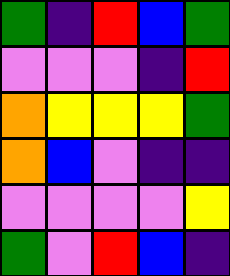[["green", "indigo", "red", "blue", "green"], ["violet", "violet", "violet", "indigo", "red"], ["orange", "yellow", "yellow", "yellow", "green"], ["orange", "blue", "violet", "indigo", "indigo"], ["violet", "violet", "violet", "violet", "yellow"], ["green", "violet", "red", "blue", "indigo"]]